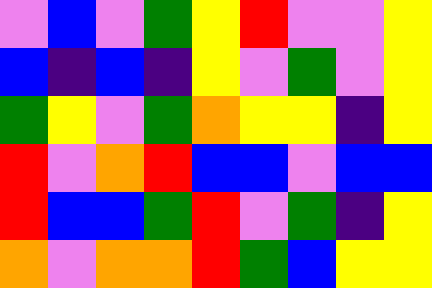[["violet", "blue", "violet", "green", "yellow", "red", "violet", "violet", "yellow"], ["blue", "indigo", "blue", "indigo", "yellow", "violet", "green", "violet", "yellow"], ["green", "yellow", "violet", "green", "orange", "yellow", "yellow", "indigo", "yellow"], ["red", "violet", "orange", "red", "blue", "blue", "violet", "blue", "blue"], ["red", "blue", "blue", "green", "red", "violet", "green", "indigo", "yellow"], ["orange", "violet", "orange", "orange", "red", "green", "blue", "yellow", "yellow"]]